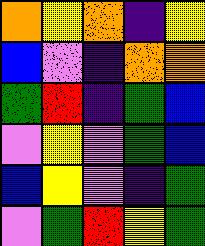[["orange", "yellow", "orange", "indigo", "yellow"], ["blue", "violet", "indigo", "orange", "orange"], ["green", "red", "indigo", "green", "blue"], ["violet", "yellow", "violet", "green", "blue"], ["blue", "yellow", "violet", "indigo", "green"], ["violet", "green", "red", "yellow", "green"]]